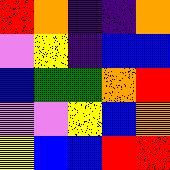[["red", "orange", "indigo", "indigo", "orange"], ["violet", "yellow", "indigo", "blue", "blue"], ["blue", "green", "green", "orange", "red"], ["violet", "violet", "yellow", "blue", "orange"], ["yellow", "blue", "blue", "red", "red"]]